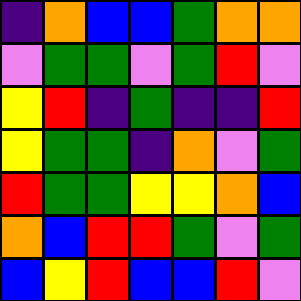[["indigo", "orange", "blue", "blue", "green", "orange", "orange"], ["violet", "green", "green", "violet", "green", "red", "violet"], ["yellow", "red", "indigo", "green", "indigo", "indigo", "red"], ["yellow", "green", "green", "indigo", "orange", "violet", "green"], ["red", "green", "green", "yellow", "yellow", "orange", "blue"], ["orange", "blue", "red", "red", "green", "violet", "green"], ["blue", "yellow", "red", "blue", "blue", "red", "violet"]]